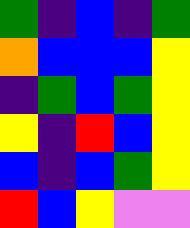[["green", "indigo", "blue", "indigo", "green"], ["orange", "blue", "blue", "blue", "yellow"], ["indigo", "green", "blue", "green", "yellow"], ["yellow", "indigo", "red", "blue", "yellow"], ["blue", "indigo", "blue", "green", "yellow"], ["red", "blue", "yellow", "violet", "violet"]]